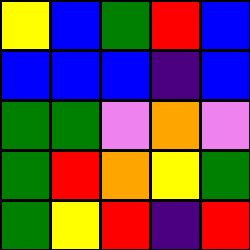[["yellow", "blue", "green", "red", "blue"], ["blue", "blue", "blue", "indigo", "blue"], ["green", "green", "violet", "orange", "violet"], ["green", "red", "orange", "yellow", "green"], ["green", "yellow", "red", "indigo", "red"]]